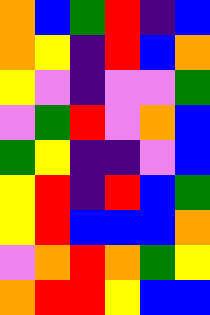[["orange", "blue", "green", "red", "indigo", "blue"], ["orange", "yellow", "indigo", "red", "blue", "orange"], ["yellow", "violet", "indigo", "violet", "violet", "green"], ["violet", "green", "red", "violet", "orange", "blue"], ["green", "yellow", "indigo", "indigo", "violet", "blue"], ["yellow", "red", "indigo", "red", "blue", "green"], ["yellow", "red", "blue", "blue", "blue", "orange"], ["violet", "orange", "red", "orange", "green", "yellow"], ["orange", "red", "red", "yellow", "blue", "blue"]]